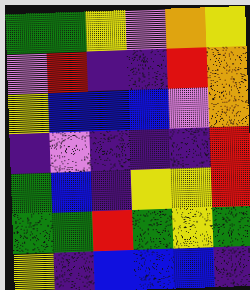[["green", "green", "yellow", "violet", "orange", "yellow"], ["violet", "red", "indigo", "indigo", "red", "orange"], ["yellow", "blue", "blue", "blue", "violet", "orange"], ["indigo", "violet", "indigo", "indigo", "indigo", "red"], ["green", "blue", "indigo", "yellow", "yellow", "red"], ["green", "green", "red", "green", "yellow", "green"], ["yellow", "indigo", "blue", "blue", "blue", "indigo"]]